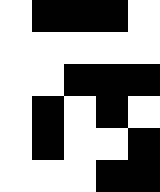[["white", "black", "black", "black", "white"], ["white", "white", "white", "white", "white"], ["white", "white", "black", "black", "black"], ["white", "black", "white", "black", "white"], ["white", "black", "white", "white", "black"], ["white", "white", "white", "black", "black"]]